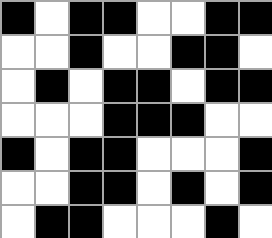[["black", "white", "black", "black", "white", "white", "black", "black"], ["white", "white", "black", "white", "white", "black", "black", "white"], ["white", "black", "white", "black", "black", "white", "black", "black"], ["white", "white", "white", "black", "black", "black", "white", "white"], ["black", "white", "black", "black", "white", "white", "white", "black"], ["white", "white", "black", "black", "white", "black", "white", "black"], ["white", "black", "black", "white", "white", "white", "black", "white"]]